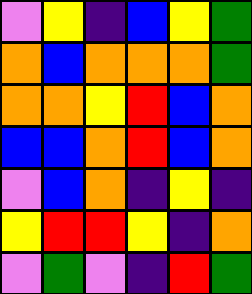[["violet", "yellow", "indigo", "blue", "yellow", "green"], ["orange", "blue", "orange", "orange", "orange", "green"], ["orange", "orange", "yellow", "red", "blue", "orange"], ["blue", "blue", "orange", "red", "blue", "orange"], ["violet", "blue", "orange", "indigo", "yellow", "indigo"], ["yellow", "red", "red", "yellow", "indigo", "orange"], ["violet", "green", "violet", "indigo", "red", "green"]]